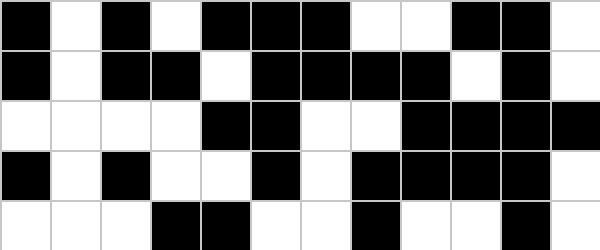[["black", "white", "black", "white", "black", "black", "black", "white", "white", "black", "black", "white"], ["black", "white", "black", "black", "white", "black", "black", "black", "black", "white", "black", "white"], ["white", "white", "white", "white", "black", "black", "white", "white", "black", "black", "black", "black"], ["black", "white", "black", "white", "white", "black", "white", "black", "black", "black", "black", "white"], ["white", "white", "white", "black", "black", "white", "white", "black", "white", "white", "black", "white"]]